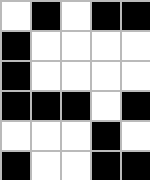[["white", "black", "white", "black", "black"], ["black", "white", "white", "white", "white"], ["black", "white", "white", "white", "white"], ["black", "black", "black", "white", "black"], ["white", "white", "white", "black", "white"], ["black", "white", "white", "black", "black"]]